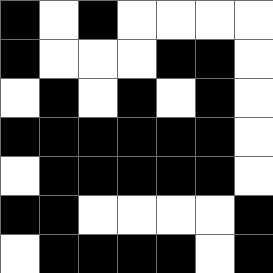[["black", "white", "black", "white", "white", "white", "white"], ["black", "white", "white", "white", "black", "black", "white"], ["white", "black", "white", "black", "white", "black", "white"], ["black", "black", "black", "black", "black", "black", "white"], ["white", "black", "black", "black", "black", "black", "white"], ["black", "black", "white", "white", "white", "white", "black"], ["white", "black", "black", "black", "black", "white", "black"]]